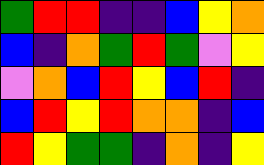[["green", "red", "red", "indigo", "indigo", "blue", "yellow", "orange"], ["blue", "indigo", "orange", "green", "red", "green", "violet", "yellow"], ["violet", "orange", "blue", "red", "yellow", "blue", "red", "indigo"], ["blue", "red", "yellow", "red", "orange", "orange", "indigo", "blue"], ["red", "yellow", "green", "green", "indigo", "orange", "indigo", "yellow"]]